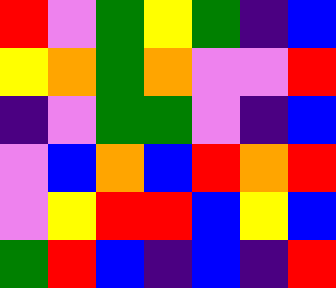[["red", "violet", "green", "yellow", "green", "indigo", "blue"], ["yellow", "orange", "green", "orange", "violet", "violet", "red"], ["indigo", "violet", "green", "green", "violet", "indigo", "blue"], ["violet", "blue", "orange", "blue", "red", "orange", "red"], ["violet", "yellow", "red", "red", "blue", "yellow", "blue"], ["green", "red", "blue", "indigo", "blue", "indigo", "red"]]